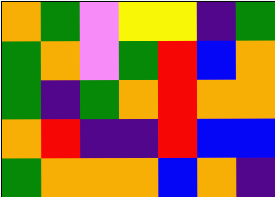[["orange", "green", "violet", "yellow", "yellow", "indigo", "green"], ["green", "orange", "violet", "green", "red", "blue", "orange"], ["green", "indigo", "green", "orange", "red", "orange", "orange"], ["orange", "red", "indigo", "indigo", "red", "blue", "blue"], ["green", "orange", "orange", "orange", "blue", "orange", "indigo"]]